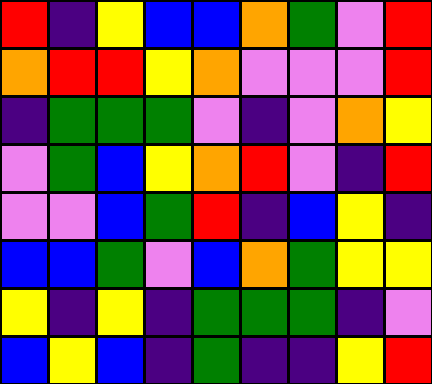[["red", "indigo", "yellow", "blue", "blue", "orange", "green", "violet", "red"], ["orange", "red", "red", "yellow", "orange", "violet", "violet", "violet", "red"], ["indigo", "green", "green", "green", "violet", "indigo", "violet", "orange", "yellow"], ["violet", "green", "blue", "yellow", "orange", "red", "violet", "indigo", "red"], ["violet", "violet", "blue", "green", "red", "indigo", "blue", "yellow", "indigo"], ["blue", "blue", "green", "violet", "blue", "orange", "green", "yellow", "yellow"], ["yellow", "indigo", "yellow", "indigo", "green", "green", "green", "indigo", "violet"], ["blue", "yellow", "blue", "indigo", "green", "indigo", "indigo", "yellow", "red"]]